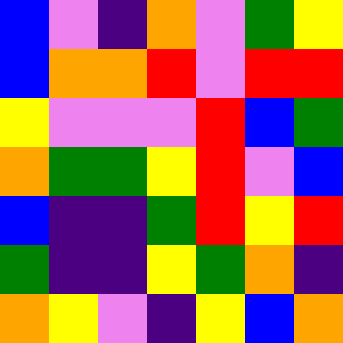[["blue", "violet", "indigo", "orange", "violet", "green", "yellow"], ["blue", "orange", "orange", "red", "violet", "red", "red"], ["yellow", "violet", "violet", "violet", "red", "blue", "green"], ["orange", "green", "green", "yellow", "red", "violet", "blue"], ["blue", "indigo", "indigo", "green", "red", "yellow", "red"], ["green", "indigo", "indigo", "yellow", "green", "orange", "indigo"], ["orange", "yellow", "violet", "indigo", "yellow", "blue", "orange"]]